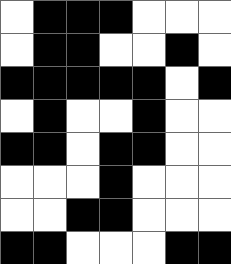[["white", "black", "black", "black", "white", "white", "white"], ["white", "black", "black", "white", "white", "black", "white"], ["black", "black", "black", "black", "black", "white", "black"], ["white", "black", "white", "white", "black", "white", "white"], ["black", "black", "white", "black", "black", "white", "white"], ["white", "white", "white", "black", "white", "white", "white"], ["white", "white", "black", "black", "white", "white", "white"], ["black", "black", "white", "white", "white", "black", "black"]]